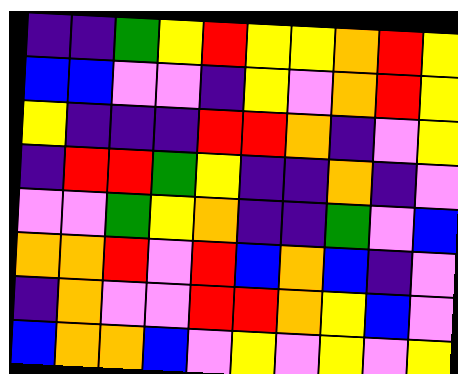[["indigo", "indigo", "green", "yellow", "red", "yellow", "yellow", "orange", "red", "yellow"], ["blue", "blue", "violet", "violet", "indigo", "yellow", "violet", "orange", "red", "yellow"], ["yellow", "indigo", "indigo", "indigo", "red", "red", "orange", "indigo", "violet", "yellow"], ["indigo", "red", "red", "green", "yellow", "indigo", "indigo", "orange", "indigo", "violet"], ["violet", "violet", "green", "yellow", "orange", "indigo", "indigo", "green", "violet", "blue"], ["orange", "orange", "red", "violet", "red", "blue", "orange", "blue", "indigo", "violet"], ["indigo", "orange", "violet", "violet", "red", "red", "orange", "yellow", "blue", "violet"], ["blue", "orange", "orange", "blue", "violet", "yellow", "violet", "yellow", "violet", "yellow"]]